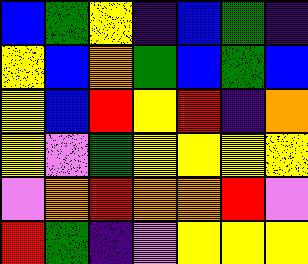[["blue", "green", "yellow", "indigo", "blue", "green", "indigo"], ["yellow", "blue", "orange", "green", "blue", "green", "blue"], ["yellow", "blue", "red", "yellow", "red", "indigo", "orange"], ["yellow", "violet", "green", "yellow", "yellow", "yellow", "yellow"], ["violet", "orange", "red", "orange", "orange", "red", "violet"], ["red", "green", "indigo", "violet", "yellow", "yellow", "yellow"]]